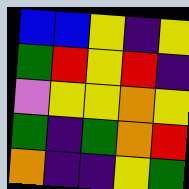[["blue", "blue", "yellow", "indigo", "yellow"], ["green", "red", "yellow", "red", "indigo"], ["violet", "yellow", "yellow", "orange", "yellow"], ["green", "indigo", "green", "orange", "red"], ["orange", "indigo", "indigo", "yellow", "green"]]